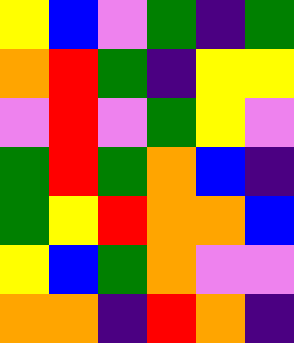[["yellow", "blue", "violet", "green", "indigo", "green"], ["orange", "red", "green", "indigo", "yellow", "yellow"], ["violet", "red", "violet", "green", "yellow", "violet"], ["green", "red", "green", "orange", "blue", "indigo"], ["green", "yellow", "red", "orange", "orange", "blue"], ["yellow", "blue", "green", "orange", "violet", "violet"], ["orange", "orange", "indigo", "red", "orange", "indigo"]]